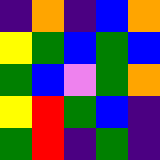[["indigo", "orange", "indigo", "blue", "orange"], ["yellow", "green", "blue", "green", "blue"], ["green", "blue", "violet", "green", "orange"], ["yellow", "red", "green", "blue", "indigo"], ["green", "red", "indigo", "green", "indigo"]]